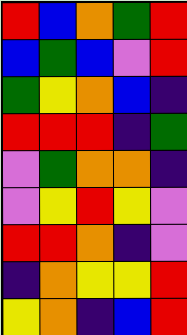[["red", "blue", "orange", "green", "red"], ["blue", "green", "blue", "violet", "red"], ["green", "yellow", "orange", "blue", "indigo"], ["red", "red", "red", "indigo", "green"], ["violet", "green", "orange", "orange", "indigo"], ["violet", "yellow", "red", "yellow", "violet"], ["red", "red", "orange", "indigo", "violet"], ["indigo", "orange", "yellow", "yellow", "red"], ["yellow", "orange", "indigo", "blue", "red"]]